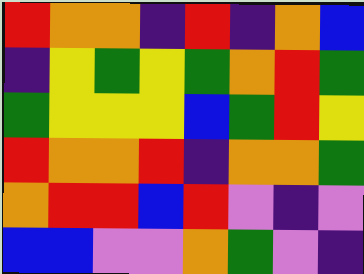[["red", "orange", "orange", "indigo", "red", "indigo", "orange", "blue"], ["indigo", "yellow", "green", "yellow", "green", "orange", "red", "green"], ["green", "yellow", "yellow", "yellow", "blue", "green", "red", "yellow"], ["red", "orange", "orange", "red", "indigo", "orange", "orange", "green"], ["orange", "red", "red", "blue", "red", "violet", "indigo", "violet"], ["blue", "blue", "violet", "violet", "orange", "green", "violet", "indigo"]]